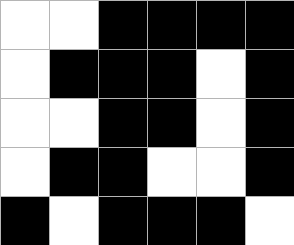[["white", "white", "black", "black", "black", "black"], ["white", "black", "black", "black", "white", "black"], ["white", "white", "black", "black", "white", "black"], ["white", "black", "black", "white", "white", "black"], ["black", "white", "black", "black", "black", "white"]]